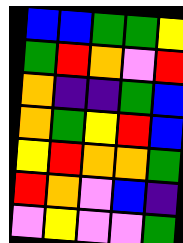[["blue", "blue", "green", "green", "yellow"], ["green", "red", "orange", "violet", "red"], ["orange", "indigo", "indigo", "green", "blue"], ["orange", "green", "yellow", "red", "blue"], ["yellow", "red", "orange", "orange", "green"], ["red", "orange", "violet", "blue", "indigo"], ["violet", "yellow", "violet", "violet", "green"]]